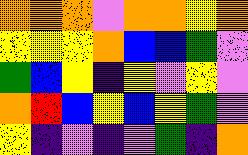[["orange", "orange", "orange", "violet", "orange", "orange", "yellow", "orange"], ["yellow", "yellow", "yellow", "orange", "blue", "blue", "green", "violet"], ["green", "blue", "yellow", "indigo", "yellow", "violet", "yellow", "violet"], ["orange", "red", "blue", "yellow", "blue", "yellow", "green", "violet"], ["yellow", "indigo", "violet", "indigo", "violet", "green", "indigo", "orange"]]